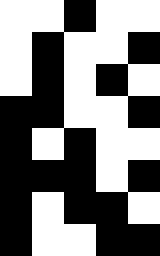[["white", "white", "black", "white", "white"], ["white", "black", "white", "white", "black"], ["white", "black", "white", "black", "white"], ["black", "black", "white", "white", "black"], ["black", "white", "black", "white", "white"], ["black", "black", "black", "white", "black"], ["black", "white", "black", "black", "white"], ["black", "white", "white", "black", "black"]]